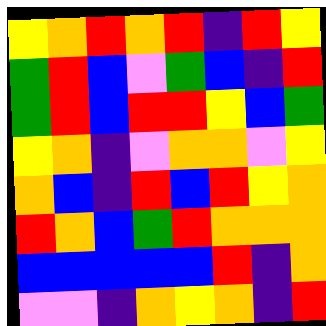[["yellow", "orange", "red", "orange", "red", "indigo", "red", "yellow"], ["green", "red", "blue", "violet", "green", "blue", "indigo", "red"], ["green", "red", "blue", "red", "red", "yellow", "blue", "green"], ["yellow", "orange", "indigo", "violet", "orange", "orange", "violet", "yellow"], ["orange", "blue", "indigo", "red", "blue", "red", "yellow", "orange"], ["red", "orange", "blue", "green", "red", "orange", "orange", "orange"], ["blue", "blue", "blue", "blue", "blue", "red", "indigo", "orange"], ["violet", "violet", "indigo", "orange", "yellow", "orange", "indigo", "red"]]